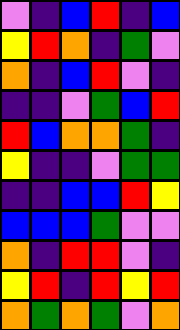[["violet", "indigo", "blue", "red", "indigo", "blue"], ["yellow", "red", "orange", "indigo", "green", "violet"], ["orange", "indigo", "blue", "red", "violet", "indigo"], ["indigo", "indigo", "violet", "green", "blue", "red"], ["red", "blue", "orange", "orange", "green", "indigo"], ["yellow", "indigo", "indigo", "violet", "green", "green"], ["indigo", "indigo", "blue", "blue", "red", "yellow"], ["blue", "blue", "blue", "green", "violet", "violet"], ["orange", "indigo", "red", "red", "violet", "indigo"], ["yellow", "red", "indigo", "red", "yellow", "red"], ["orange", "green", "orange", "green", "violet", "orange"]]